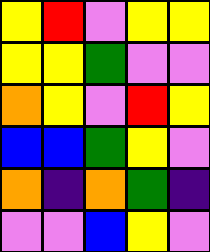[["yellow", "red", "violet", "yellow", "yellow"], ["yellow", "yellow", "green", "violet", "violet"], ["orange", "yellow", "violet", "red", "yellow"], ["blue", "blue", "green", "yellow", "violet"], ["orange", "indigo", "orange", "green", "indigo"], ["violet", "violet", "blue", "yellow", "violet"]]